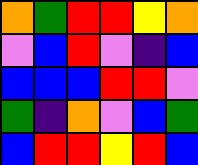[["orange", "green", "red", "red", "yellow", "orange"], ["violet", "blue", "red", "violet", "indigo", "blue"], ["blue", "blue", "blue", "red", "red", "violet"], ["green", "indigo", "orange", "violet", "blue", "green"], ["blue", "red", "red", "yellow", "red", "blue"]]